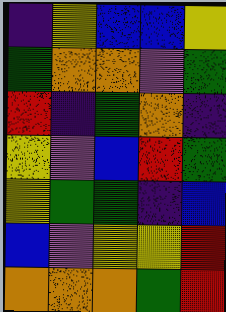[["indigo", "yellow", "blue", "blue", "yellow"], ["green", "orange", "orange", "violet", "green"], ["red", "indigo", "green", "orange", "indigo"], ["yellow", "violet", "blue", "red", "green"], ["yellow", "green", "green", "indigo", "blue"], ["blue", "violet", "yellow", "yellow", "red"], ["orange", "orange", "orange", "green", "red"]]